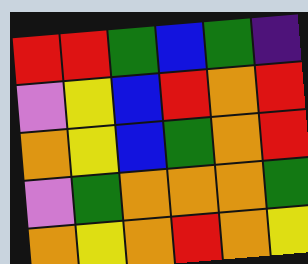[["red", "red", "green", "blue", "green", "indigo"], ["violet", "yellow", "blue", "red", "orange", "red"], ["orange", "yellow", "blue", "green", "orange", "red"], ["violet", "green", "orange", "orange", "orange", "green"], ["orange", "yellow", "orange", "red", "orange", "yellow"]]